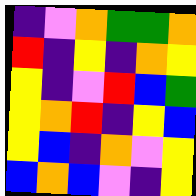[["indigo", "violet", "orange", "green", "green", "orange"], ["red", "indigo", "yellow", "indigo", "orange", "yellow"], ["yellow", "indigo", "violet", "red", "blue", "green"], ["yellow", "orange", "red", "indigo", "yellow", "blue"], ["yellow", "blue", "indigo", "orange", "violet", "yellow"], ["blue", "orange", "blue", "violet", "indigo", "yellow"]]